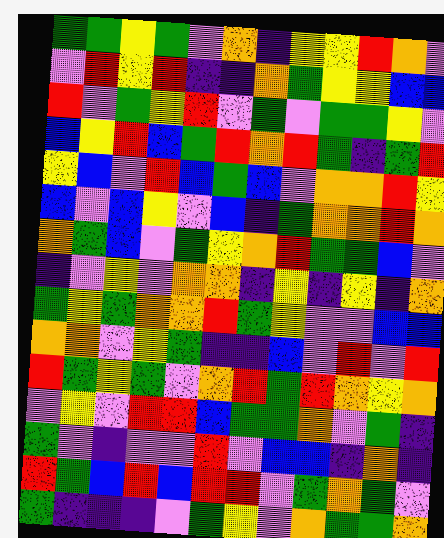[["green", "green", "yellow", "green", "violet", "orange", "indigo", "yellow", "yellow", "red", "orange", "violet"], ["violet", "red", "yellow", "red", "indigo", "indigo", "orange", "green", "yellow", "yellow", "blue", "blue"], ["red", "violet", "green", "yellow", "red", "violet", "green", "violet", "green", "green", "yellow", "violet"], ["blue", "yellow", "red", "blue", "green", "red", "orange", "red", "green", "indigo", "green", "red"], ["yellow", "blue", "violet", "red", "blue", "green", "blue", "violet", "orange", "orange", "red", "yellow"], ["blue", "violet", "blue", "yellow", "violet", "blue", "indigo", "green", "orange", "orange", "red", "orange"], ["orange", "green", "blue", "violet", "green", "yellow", "orange", "red", "green", "green", "blue", "violet"], ["indigo", "violet", "yellow", "violet", "orange", "orange", "indigo", "yellow", "indigo", "yellow", "indigo", "orange"], ["green", "yellow", "green", "orange", "orange", "red", "green", "yellow", "violet", "violet", "blue", "blue"], ["orange", "orange", "violet", "yellow", "green", "indigo", "indigo", "blue", "violet", "red", "violet", "red"], ["red", "green", "yellow", "green", "violet", "orange", "red", "green", "red", "orange", "yellow", "orange"], ["violet", "yellow", "violet", "red", "red", "blue", "green", "green", "orange", "violet", "green", "indigo"], ["green", "violet", "indigo", "violet", "violet", "red", "violet", "blue", "blue", "indigo", "orange", "indigo"], ["red", "green", "blue", "red", "blue", "red", "red", "violet", "green", "orange", "green", "violet"], ["green", "indigo", "indigo", "indigo", "violet", "green", "yellow", "violet", "orange", "green", "green", "orange"]]